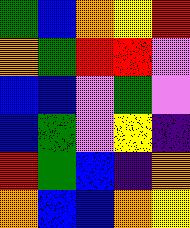[["green", "blue", "orange", "yellow", "red"], ["orange", "green", "red", "red", "violet"], ["blue", "blue", "violet", "green", "violet"], ["blue", "green", "violet", "yellow", "indigo"], ["red", "green", "blue", "indigo", "orange"], ["orange", "blue", "blue", "orange", "yellow"]]